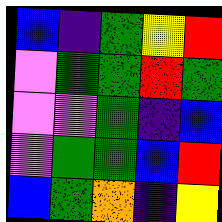[["blue", "indigo", "green", "yellow", "red"], ["violet", "green", "green", "red", "green"], ["violet", "violet", "green", "indigo", "blue"], ["violet", "green", "green", "blue", "red"], ["blue", "green", "orange", "indigo", "yellow"]]